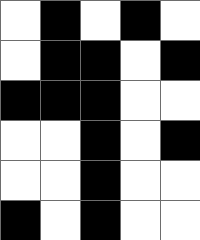[["white", "black", "white", "black", "white"], ["white", "black", "black", "white", "black"], ["black", "black", "black", "white", "white"], ["white", "white", "black", "white", "black"], ["white", "white", "black", "white", "white"], ["black", "white", "black", "white", "white"]]